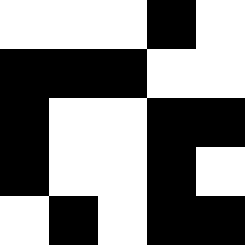[["white", "white", "white", "black", "white"], ["black", "black", "black", "white", "white"], ["black", "white", "white", "black", "black"], ["black", "white", "white", "black", "white"], ["white", "black", "white", "black", "black"]]